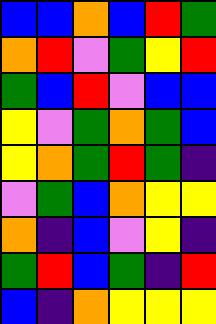[["blue", "blue", "orange", "blue", "red", "green"], ["orange", "red", "violet", "green", "yellow", "red"], ["green", "blue", "red", "violet", "blue", "blue"], ["yellow", "violet", "green", "orange", "green", "blue"], ["yellow", "orange", "green", "red", "green", "indigo"], ["violet", "green", "blue", "orange", "yellow", "yellow"], ["orange", "indigo", "blue", "violet", "yellow", "indigo"], ["green", "red", "blue", "green", "indigo", "red"], ["blue", "indigo", "orange", "yellow", "yellow", "yellow"]]